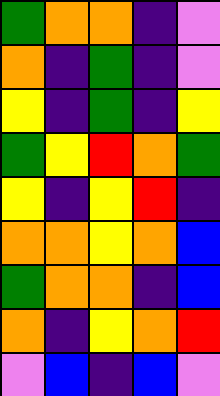[["green", "orange", "orange", "indigo", "violet"], ["orange", "indigo", "green", "indigo", "violet"], ["yellow", "indigo", "green", "indigo", "yellow"], ["green", "yellow", "red", "orange", "green"], ["yellow", "indigo", "yellow", "red", "indigo"], ["orange", "orange", "yellow", "orange", "blue"], ["green", "orange", "orange", "indigo", "blue"], ["orange", "indigo", "yellow", "orange", "red"], ["violet", "blue", "indigo", "blue", "violet"]]